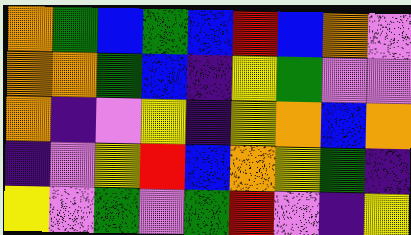[["orange", "green", "blue", "green", "blue", "red", "blue", "orange", "violet"], ["orange", "orange", "green", "blue", "indigo", "yellow", "green", "violet", "violet"], ["orange", "indigo", "violet", "yellow", "indigo", "yellow", "orange", "blue", "orange"], ["indigo", "violet", "yellow", "red", "blue", "orange", "yellow", "green", "indigo"], ["yellow", "violet", "green", "violet", "green", "red", "violet", "indigo", "yellow"]]